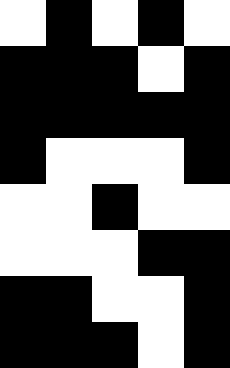[["white", "black", "white", "black", "white"], ["black", "black", "black", "white", "black"], ["black", "black", "black", "black", "black"], ["black", "white", "white", "white", "black"], ["white", "white", "black", "white", "white"], ["white", "white", "white", "black", "black"], ["black", "black", "white", "white", "black"], ["black", "black", "black", "white", "black"]]